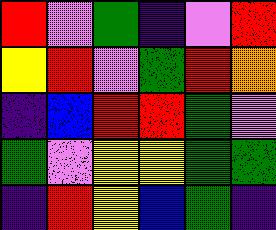[["red", "violet", "green", "indigo", "violet", "red"], ["yellow", "red", "violet", "green", "red", "orange"], ["indigo", "blue", "red", "red", "green", "violet"], ["green", "violet", "yellow", "yellow", "green", "green"], ["indigo", "red", "yellow", "blue", "green", "indigo"]]